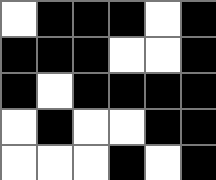[["white", "black", "black", "black", "white", "black"], ["black", "black", "black", "white", "white", "black"], ["black", "white", "black", "black", "black", "black"], ["white", "black", "white", "white", "black", "black"], ["white", "white", "white", "black", "white", "black"]]